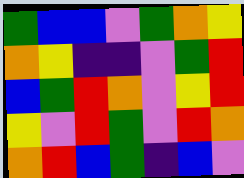[["green", "blue", "blue", "violet", "green", "orange", "yellow"], ["orange", "yellow", "indigo", "indigo", "violet", "green", "red"], ["blue", "green", "red", "orange", "violet", "yellow", "red"], ["yellow", "violet", "red", "green", "violet", "red", "orange"], ["orange", "red", "blue", "green", "indigo", "blue", "violet"]]